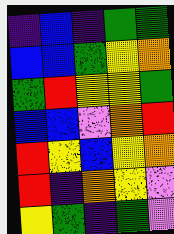[["indigo", "blue", "indigo", "green", "green"], ["blue", "blue", "green", "yellow", "orange"], ["green", "red", "yellow", "yellow", "green"], ["blue", "blue", "violet", "orange", "red"], ["red", "yellow", "blue", "yellow", "orange"], ["red", "indigo", "orange", "yellow", "violet"], ["yellow", "green", "indigo", "green", "violet"]]